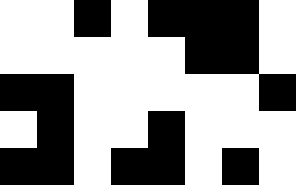[["white", "white", "black", "white", "black", "black", "black", "white"], ["white", "white", "white", "white", "white", "black", "black", "white"], ["black", "black", "white", "white", "white", "white", "white", "black"], ["white", "black", "white", "white", "black", "white", "white", "white"], ["black", "black", "white", "black", "black", "white", "black", "white"]]